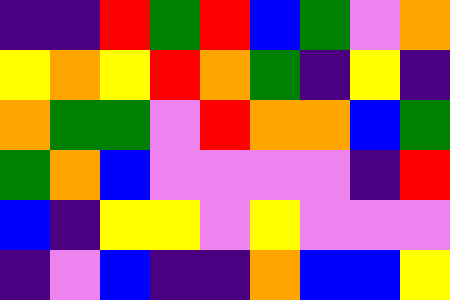[["indigo", "indigo", "red", "green", "red", "blue", "green", "violet", "orange"], ["yellow", "orange", "yellow", "red", "orange", "green", "indigo", "yellow", "indigo"], ["orange", "green", "green", "violet", "red", "orange", "orange", "blue", "green"], ["green", "orange", "blue", "violet", "violet", "violet", "violet", "indigo", "red"], ["blue", "indigo", "yellow", "yellow", "violet", "yellow", "violet", "violet", "violet"], ["indigo", "violet", "blue", "indigo", "indigo", "orange", "blue", "blue", "yellow"]]